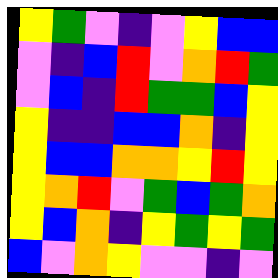[["yellow", "green", "violet", "indigo", "violet", "yellow", "blue", "blue"], ["violet", "indigo", "blue", "red", "violet", "orange", "red", "green"], ["violet", "blue", "indigo", "red", "green", "green", "blue", "yellow"], ["yellow", "indigo", "indigo", "blue", "blue", "orange", "indigo", "yellow"], ["yellow", "blue", "blue", "orange", "orange", "yellow", "red", "yellow"], ["yellow", "orange", "red", "violet", "green", "blue", "green", "orange"], ["yellow", "blue", "orange", "indigo", "yellow", "green", "yellow", "green"], ["blue", "violet", "orange", "yellow", "violet", "violet", "indigo", "violet"]]